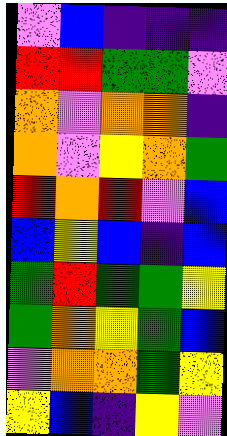[["violet", "blue", "indigo", "indigo", "indigo"], ["red", "red", "green", "green", "violet"], ["orange", "violet", "orange", "orange", "indigo"], ["orange", "violet", "yellow", "orange", "green"], ["red", "orange", "red", "violet", "blue"], ["blue", "yellow", "blue", "indigo", "blue"], ["green", "red", "green", "green", "yellow"], ["green", "orange", "yellow", "green", "blue"], ["violet", "orange", "orange", "green", "yellow"], ["yellow", "blue", "indigo", "yellow", "violet"]]